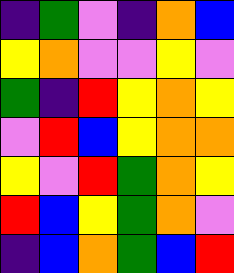[["indigo", "green", "violet", "indigo", "orange", "blue"], ["yellow", "orange", "violet", "violet", "yellow", "violet"], ["green", "indigo", "red", "yellow", "orange", "yellow"], ["violet", "red", "blue", "yellow", "orange", "orange"], ["yellow", "violet", "red", "green", "orange", "yellow"], ["red", "blue", "yellow", "green", "orange", "violet"], ["indigo", "blue", "orange", "green", "blue", "red"]]